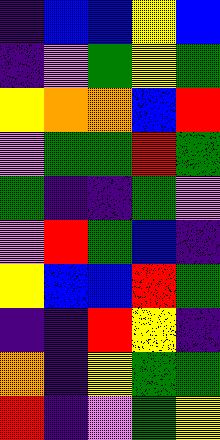[["indigo", "blue", "blue", "yellow", "blue"], ["indigo", "violet", "green", "yellow", "green"], ["yellow", "orange", "orange", "blue", "red"], ["violet", "green", "green", "red", "green"], ["green", "indigo", "indigo", "green", "violet"], ["violet", "red", "green", "blue", "indigo"], ["yellow", "blue", "blue", "red", "green"], ["indigo", "indigo", "red", "yellow", "indigo"], ["orange", "indigo", "yellow", "green", "green"], ["red", "indigo", "violet", "green", "yellow"]]